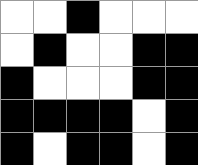[["white", "white", "black", "white", "white", "white"], ["white", "black", "white", "white", "black", "black"], ["black", "white", "white", "white", "black", "black"], ["black", "black", "black", "black", "white", "black"], ["black", "white", "black", "black", "white", "black"]]